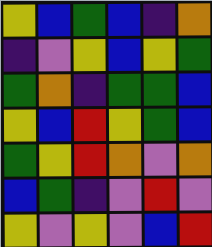[["yellow", "blue", "green", "blue", "indigo", "orange"], ["indigo", "violet", "yellow", "blue", "yellow", "green"], ["green", "orange", "indigo", "green", "green", "blue"], ["yellow", "blue", "red", "yellow", "green", "blue"], ["green", "yellow", "red", "orange", "violet", "orange"], ["blue", "green", "indigo", "violet", "red", "violet"], ["yellow", "violet", "yellow", "violet", "blue", "red"]]